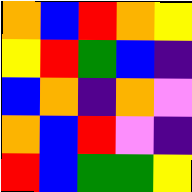[["orange", "blue", "red", "orange", "yellow"], ["yellow", "red", "green", "blue", "indigo"], ["blue", "orange", "indigo", "orange", "violet"], ["orange", "blue", "red", "violet", "indigo"], ["red", "blue", "green", "green", "yellow"]]